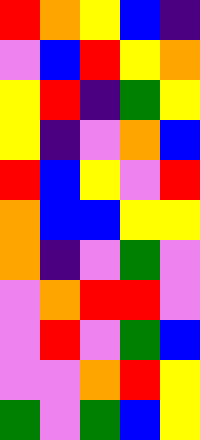[["red", "orange", "yellow", "blue", "indigo"], ["violet", "blue", "red", "yellow", "orange"], ["yellow", "red", "indigo", "green", "yellow"], ["yellow", "indigo", "violet", "orange", "blue"], ["red", "blue", "yellow", "violet", "red"], ["orange", "blue", "blue", "yellow", "yellow"], ["orange", "indigo", "violet", "green", "violet"], ["violet", "orange", "red", "red", "violet"], ["violet", "red", "violet", "green", "blue"], ["violet", "violet", "orange", "red", "yellow"], ["green", "violet", "green", "blue", "yellow"]]